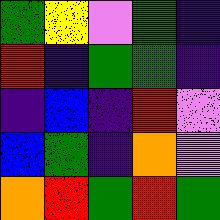[["green", "yellow", "violet", "green", "indigo"], ["red", "indigo", "green", "green", "indigo"], ["indigo", "blue", "indigo", "red", "violet"], ["blue", "green", "indigo", "orange", "violet"], ["orange", "red", "green", "red", "green"]]